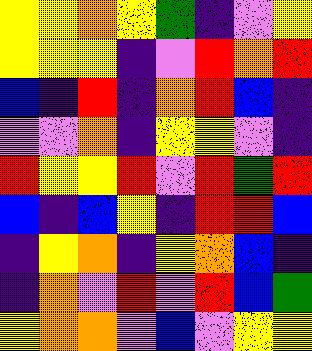[["yellow", "yellow", "orange", "yellow", "green", "indigo", "violet", "yellow"], ["yellow", "yellow", "yellow", "indigo", "violet", "red", "orange", "red"], ["blue", "indigo", "red", "indigo", "orange", "red", "blue", "indigo"], ["violet", "violet", "orange", "indigo", "yellow", "yellow", "violet", "indigo"], ["red", "yellow", "yellow", "red", "violet", "red", "green", "red"], ["blue", "indigo", "blue", "yellow", "indigo", "red", "red", "blue"], ["indigo", "yellow", "orange", "indigo", "yellow", "orange", "blue", "indigo"], ["indigo", "orange", "violet", "red", "violet", "red", "blue", "green"], ["yellow", "orange", "orange", "violet", "blue", "violet", "yellow", "yellow"]]